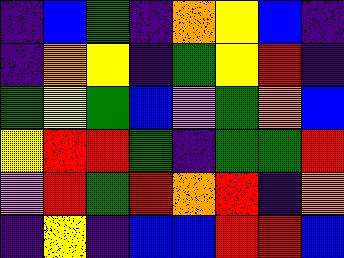[["indigo", "blue", "green", "indigo", "orange", "yellow", "blue", "indigo"], ["indigo", "orange", "yellow", "indigo", "green", "yellow", "red", "indigo"], ["green", "yellow", "green", "blue", "violet", "green", "orange", "blue"], ["yellow", "red", "red", "green", "indigo", "green", "green", "red"], ["violet", "red", "green", "red", "orange", "red", "indigo", "orange"], ["indigo", "yellow", "indigo", "blue", "blue", "red", "red", "blue"]]